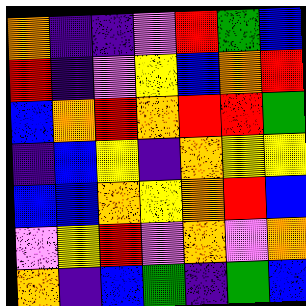[["orange", "indigo", "indigo", "violet", "red", "green", "blue"], ["red", "indigo", "violet", "yellow", "blue", "orange", "red"], ["blue", "orange", "red", "orange", "red", "red", "green"], ["indigo", "blue", "yellow", "indigo", "orange", "yellow", "yellow"], ["blue", "blue", "orange", "yellow", "orange", "red", "blue"], ["violet", "yellow", "red", "violet", "orange", "violet", "orange"], ["orange", "indigo", "blue", "green", "indigo", "green", "blue"]]